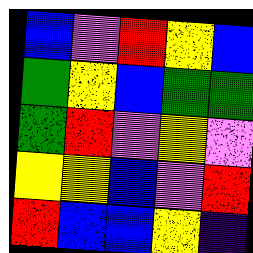[["blue", "violet", "red", "yellow", "blue"], ["green", "yellow", "blue", "green", "green"], ["green", "red", "violet", "yellow", "violet"], ["yellow", "yellow", "blue", "violet", "red"], ["red", "blue", "blue", "yellow", "indigo"]]